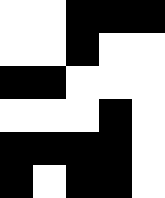[["white", "white", "black", "black", "black"], ["white", "white", "black", "white", "white"], ["black", "black", "white", "white", "white"], ["white", "white", "white", "black", "white"], ["black", "black", "black", "black", "white"], ["black", "white", "black", "black", "white"]]